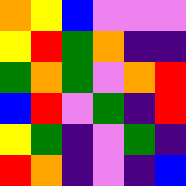[["orange", "yellow", "blue", "violet", "violet", "violet"], ["yellow", "red", "green", "orange", "indigo", "indigo"], ["green", "orange", "green", "violet", "orange", "red"], ["blue", "red", "violet", "green", "indigo", "red"], ["yellow", "green", "indigo", "violet", "green", "indigo"], ["red", "orange", "indigo", "violet", "indigo", "blue"]]